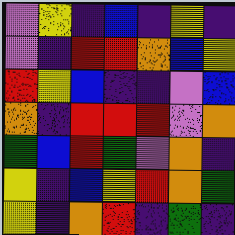[["violet", "yellow", "indigo", "blue", "indigo", "yellow", "indigo"], ["violet", "indigo", "red", "red", "orange", "blue", "yellow"], ["red", "yellow", "blue", "indigo", "indigo", "violet", "blue"], ["orange", "indigo", "red", "red", "red", "violet", "orange"], ["green", "blue", "red", "green", "violet", "orange", "indigo"], ["yellow", "indigo", "blue", "yellow", "red", "orange", "green"], ["yellow", "indigo", "orange", "red", "indigo", "green", "indigo"]]